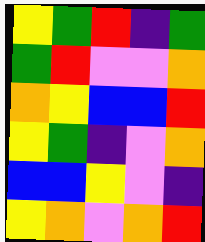[["yellow", "green", "red", "indigo", "green"], ["green", "red", "violet", "violet", "orange"], ["orange", "yellow", "blue", "blue", "red"], ["yellow", "green", "indigo", "violet", "orange"], ["blue", "blue", "yellow", "violet", "indigo"], ["yellow", "orange", "violet", "orange", "red"]]